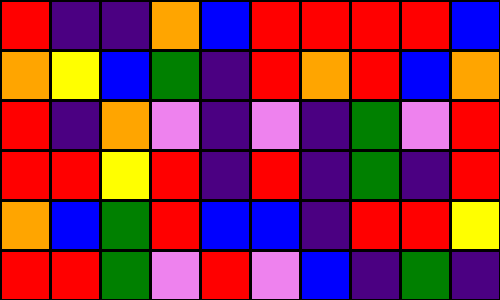[["red", "indigo", "indigo", "orange", "blue", "red", "red", "red", "red", "blue"], ["orange", "yellow", "blue", "green", "indigo", "red", "orange", "red", "blue", "orange"], ["red", "indigo", "orange", "violet", "indigo", "violet", "indigo", "green", "violet", "red"], ["red", "red", "yellow", "red", "indigo", "red", "indigo", "green", "indigo", "red"], ["orange", "blue", "green", "red", "blue", "blue", "indigo", "red", "red", "yellow"], ["red", "red", "green", "violet", "red", "violet", "blue", "indigo", "green", "indigo"]]